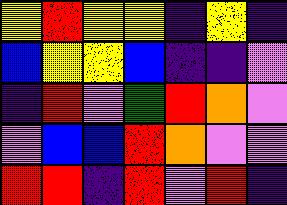[["yellow", "red", "yellow", "yellow", "indigo", "yellow", "indigo"], ["blue", "yellow", "yellow", "blue", "indigo", "indigo", "violet"], ["indigo", "red", "violet", "green", "red", "orange", "violet"], ["violet", "blue", "blue", "red", "orange", "violet", "violet"], ["red", "red", "indigo", "red", "violet", "red", "indigo"]]